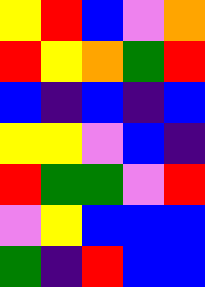[["yellow", "red", "blue", "violet", "orange"], ["red", "yellow", "orange", "green", "red"], ["blue", "indigo", "blue", "indigo", "blue"], ["yellow", "yellow", "violet", "blue", "indigo"], ["red", "green", "green", "violet", "red"], ["violet", "yellow", "blue", "blue", "blue"], ["green", "indigo", "red", "blue", "blue"]]